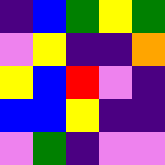[["indigo", "blue", "green", "yellow", "green"], ["violet", "yellow", "indigo", "indigo", "orange"], ["yellow", "blue", "red", "violet", "indigo"], ["blue", "blue", "yellow", "indigo", "indigo"], ["violet", "green", "indigo", "violet", "violet"]]